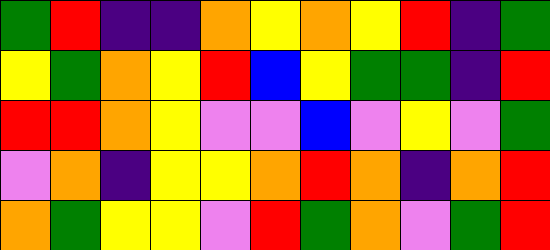[["green", "red", "indigo", "indigo", "orange", "yellow", "orange", "yellow", "red", "indigo", "green"], ["yellow", "green", "orange", "yellow", "red", "blue", "yellow", "green", "green", "indigo", "red"], ["red", "red", "orange", "yellow", "violet", "violet", "blue", "violet", "yellow", "violet", "green"], ["violet", "orange", "indigo", "yellow", "yellow", "orange", "red", "orange", "indigo", "orange", "red"], ["orange", "green", "yellow", "yellow", "violet", "red", "green", "orange", "violet", "green", "red"]]